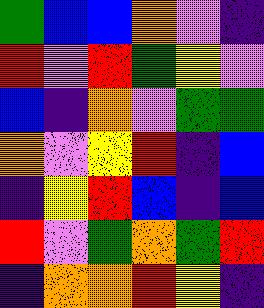[["green", "blue", "blue", "orange", "violet", "indigo"], ["red", "violet", "red", "green", "yellow", "violet"], ["blue", "indigo", "orange", "violet", "green", "green"], ["orange", "violet", "yellow", "red", "indigo", "blue"], ["indigo", "yellow", "red", "blue", "indigo", "blue"], ["red", "violet", "green", "orange", "green", "red"], ["indigo", "orange", "orange", "red", "yellow", "indigo"]]